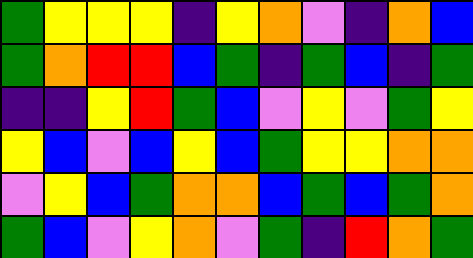[["green", "yellow", "yellow", "yellow", "indigo", "yellow", "orange", "violet", "indigo", "orange", "blue"], ["green", "orange", "red", "red", "blue", "green", "indigo", "green", "blue", "indigo", "green"], ["indigo", "indigo", "yellow", "red", "green", "blue", "violet", "yellow", "violet", "green", "yellow"], ["yellow", "blue", "violet", "blue", "yellow", "blue", "green", "yellow", "yellow", "orange", "orange"], ["violet", "yellow", "blue", "green", "orange", "orange", "blue", "green", "blue", "green", "orange"], ["green", "blue", "violet", "yellow", "orange", "violet", "green", "indigo", "red", "orange", "green"]]